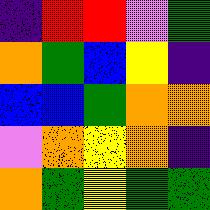[["indigo", "red", "red", "violet", "green"], ["orange", "green", "blue", "yellow", "indigo"], ["blue", "blue", "green", "orange", "orange"], ["violet", "orange", "yellow", "orange", "indigo"], ["orange", "green", "yellow", "green", "green"]]